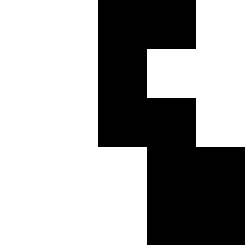[["white", "white", "black", "black", "white"], ["white", "white", "black", "white", "white"], ["white", "white", "black", "black", "white"], ["white", "white", "white", "black", "black"], ["white", "white", "white", "black", "black"]]